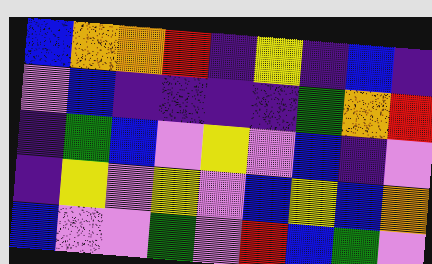[["blue", "orange", "orange", "red", "indigo", "yellow", "indigo", "blue", "indigo"], ["violet", "blue", "indigo", "indigo", "indigo", "indigo", "green", "orange", "red"], ["indigo", "green", "blue", "violet", "yellow", "violet", "blue", "indigo", "violet"], ["indigo", "yellow", "violet", "yellow", "violet", "blue", "yellow", "blue", "orange"], ["blue", "violet", "violet", "green", "violet", "red", "blue", "green", "violet"]]